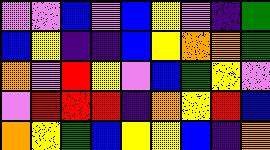[["violet", "violet", "blue", "violet", "blue", "yellow", "violet", "indigo", "green"], ["blue", "yellow", "indigo", "indigo", "blue", "yellow", "orange", "orange", "green"], ["orange", "violet", "red", "yellow", "violet", "blue", "green", "yellow", "violet"], ["violet", "red", "red", "red", "indigo", "orange", "yellow", "red", "blue"], ["orange", "yellow", "green", "blue", "yellow", "yellow", "blue", "indigo", "orange"]]